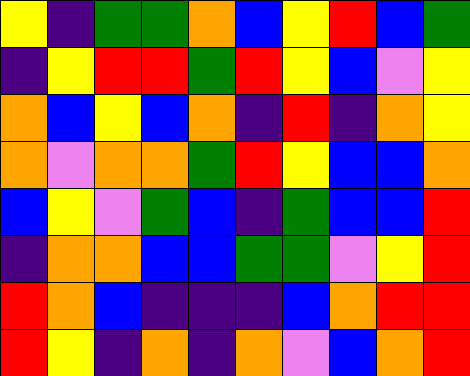[["yellow", "indigo", "green", "green", "orange", "blue", "yellow", "red", "blue", "green"], ["indigo", "yellow", "red", "red", "green", "red", "yellow", "blue", "violet", "yellow"], ["orange", "blue", "yellow", "blue", "orange", "indigo", "red", "indigo", "orange", "yellow"], ["orange", "violet", "orange", "orange", "green", "red", "yellow", "blue", "blue", "orange"], ["blue", "yellow", "violet", "green", "blue", "indigo", "green", "blue", "blue", "red"], ["indigo", "orange", "orange", "blue", "blue", "green", "green", "violet", "yellow", "red"], ["red", "orange", "blue", "indigo", "indigo", "indigo", "blue", "orange", "red", "red"], ["red", "yellow", "indigo", "orange", "indigo", "orange", "violet", "blue", "orange", "red"]]